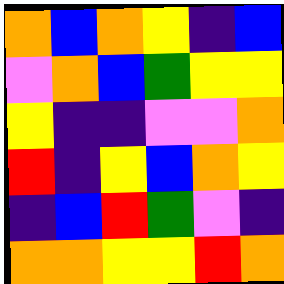[["orange", "blue", "orange", "yellow", "indigo", "blue"], ["violet", "orange", "blue", "green", "yellow", "yellow"], ["yellow", "indigo", "indigo", "violet", "violet", "orange"], ["red", "indigo", "yellow", "blue", "orange", "yellow"], ["indigo", "blue", "red", "green", "violet", "indigo"], ["orange", "orange", "yellow", "yellow", "red", "orange"]]